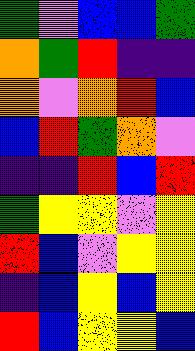[["green", "violet", "blue", "blue", "green"], ["orange", "green", "red", "indigo", "indigo"], ["orange", "violet", "orange", "red", "blue"], ["blue", "red", "green", "orange", "violet"], ["indigo", "indigo", "red", "blue", "red"], ["green", "yellow", "yellow", "violet", "yellow"], ["red", "blue", "violet", "yellow", "yellow"], ["indigo", "blue", "yellow", "blue", "yellow"], ["red", "blue", "yellow", "yellow", "blue"]]